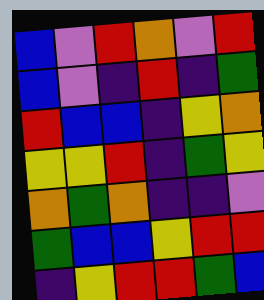[["blue", "violet", "red", "orange", "violet", "red"], ["blue", "violet", "indigo", "red", "indigo", "green"], ["red", "blue", "blue", "indigo", "yellow", "orange"], ["yellow", "yellow", "red", "indigo", "green", "yellow"], ["orange", "green", "orange", "indigo", "indigo", "violet"], ["green", "blue", "blue", "yellow", "red", "red"], ["indigo", "yellow", "red", "red", "green", "blue"]]